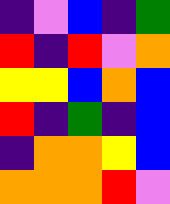[["indigo", "violet", "blue", "indigo", "green"], ["red", "indigo", "red", "violet", "orange"], ["yellow", "yellow", "blue", "orange", "blue"], ["red", "indigo", "green", "indigo", "blue"], ["indigo", "orange", "orange", "yellow", "blue"], ["orange", "orange", "orange", "red", "violet"]]